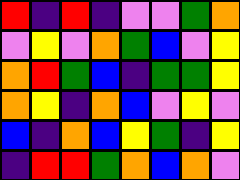[["red", "indigo", "red", "indigo", "violet", "violet", "green", "orange"], ["violet", "yellow", "violet", "orange", "green", "blue", "violet", "yellow"], ["orange", "red", "green", "blue", "indigo", "green", "green", "yellow"], ["orange", "yellow", "indigo", "orange", "blue", "violet", "yellow", "violet"], ["blue", "indigo", "orange", "blue", "yellow", "green", "indigo", "yellow"], ["indigo", "red", "red", "green", "orange", "blue", "orange", "violet"]]